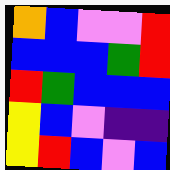[["orange", "blue", "violet", "violet", "red"], ["blue", "blue", "blue", "green", "red"], ["red", "green", "blue", "blue", "blue"], ["yellow", "blue", "violet", "indigo", "indigo"], ["yellow", "red", "blue", "violet", "blue"]]